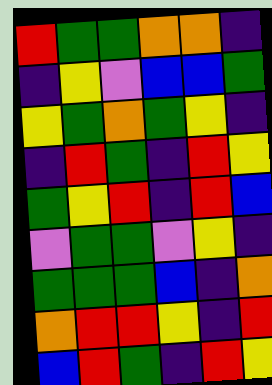[["red", "green", "green", "orange", "orange", "indigo"], ["indigo", "yellow", "violet", "blue", "blue", "green"], ["yellow", "green", "orange", "green", "yellow", "indigo"], ["indigo", "red", "green", "indigo", "red", "yellow"], ["green", "yellow", "red", "indigo", "red", "blue"], ["violet", "green", "green", "violet", "yellow", "indigo"], ["green", "green", "green", "blue", "indigo", "orange"], ["orange", "red", "red", "yellow", "indigo", "red"], ["blue", "red", "green", "indigo", "red", "yellow"]]